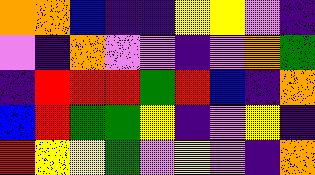[["orange", "orange", "blue", "indigo", "indigo", "yellow", "yellow", "violet", "indigo"], ["violet", "indigo", "orange", "violet", "violet", "indigo", "violet", "orange", "green"], ["indigo", "red", "red", "red", "green", "red", "blue", "indigo", "orange"], ["blue", "red", "green", "green", "yellow", "indigo", "violet", "yellow", "indigo"], ["red", "yellow", "yellow", "green", "violet", "yellow", "violet", "indigo", "orange"]]